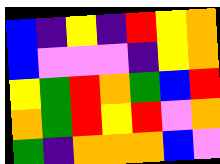[["blue", "indigo", "yellow", "indigo", "red", "yellow", "orange"], ["blue", "violet", "violet", "violet", "indigo", "yellow", "orange"], ["yellow", "green", "red", "orange", "green", "blue", "red"], ["orange", "green", "red", "yellow", "red", "violet", "orange"], ["green", "indigo", "orange", "orange", "orange", "blue", "violet"]]